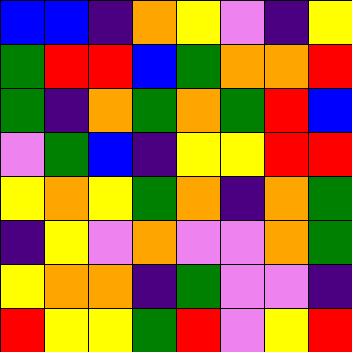[["blue", "blue", "indigo", "orange", "yellow", "violet", "indigo", "yellow"], ["green", "red", "red", "blue", "green", "orange", "orange", "red"], ["green", "indigo", "orange", "green", "orange", "green", "red", "blue"], ["violet", "green", "blue", "indigo", "yellow", "yellow", "red", "red"], ["yellow", "orange", "yellow", "green", "orange", "indigo", "orange", "green"], ["indigo", "yellow", "violet", "orange", "violet", "violet", "orange", "green"], ["yellow", "orange", "orange", "indigo", "green", "violet", "violet", "indigo"], ["red", "yellow", "yellow", "green", "red", "violet", "yellow", "red"]]